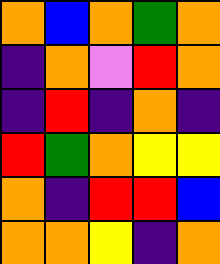[["orange", "blue", "orange", "green", "orange"], ["indigo", "orange", "violet", "red", "orange"], ["indigo", "red", "indigo", "orange", "indigo"], ["red", "green", "orange", "yellow", "yellow"], ["orange", "indigo", "red", "red", "blue"], ["orange", "orange", "yellow", "indigo", "orange"]]